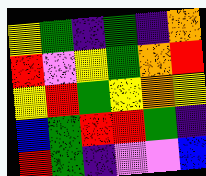[["yellow", "green", "indigo", "green", "indigo", "orange"], ["red", "violet", "yellow", "green", "orange", "red"], ["yellow", "red", "green", "yellow", "orange", "yellow"], ["blue", "green", "red", "red", "green", "indigo"], ["red", "green", "indigo", "violet", "violet", "blue"]]